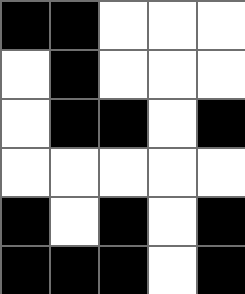[["black", "black", "white", "white", "white"], ["white", "black", "white", "white", "white"], ["white", "black", "black", "white", "black"], ["white", "white", "white", "white", "white"], ["black", "white", "black", "white", "black"], ["black", "black", "black", "white", "black"]]